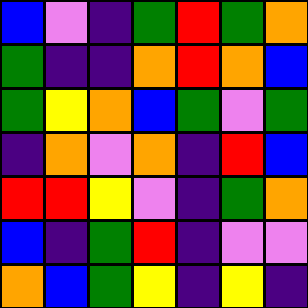[["blue", "violet", "indigo", "green", "red", "green", "orange"], ["green", "indigo", "indigo", "orange", "red", "orange", "blue"], ["green", "yellow", "orange", "blue", "green", "violet", "green"], ["indigo", "orange", "violet", "orange", "indigo", "red", "blue"], ["red", "red", "yellow", "violet", "indigo", "green", "orange"], ["blue", "indigo", "green", "red", "indigo", "violet", "violet"], ["orange", "blue", "green", "yellow", "indigo", "yellow", "indigo"]]